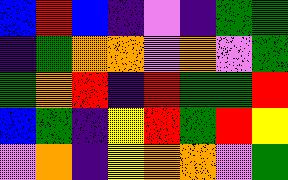[["blue", "red", "blue", "indigo", "violet", "indigo", "green", "green"], ["indigo", "green", "orange", "orange", "violet", "orange", "violet", "green"], ["green", "orange", "red", "indigo", "red", "green", "green", "red"], ["blue", "green", "indigo", "yellow", "red", "green", "red", "yellow"], ["violet", "orange", "indigo", "yellow", "orange", "orange", "violet", "green"]]